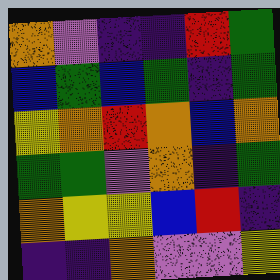[["orange", "violet", "indigo", "indigo", "red", "green"], ["blue", "green", "blue", "green", "indigo", "green"], ["yellow", "orange", "red", "orange", "blue", "orange"], ["green", "green", "violet", "orange", "indigo", "green"], ["orange", "yellow", "yellow", "blue", "red", "indigo"], ["indigo", "indigo", "orange", "violet", "violet", "yellow"]]